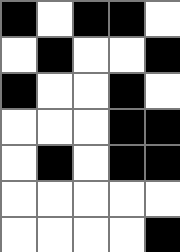[["black", "white", "black", "black", "white"], ["white", "black", "white", "white", "black"], ["black", "white", "white", "black", "white"], ["white", "white", "white", "black", "black"], ["white", "black", "white", "black", "black"], ["white", "white", "white", "white", "white"], ["white", "white", "white", "white", "black"]]